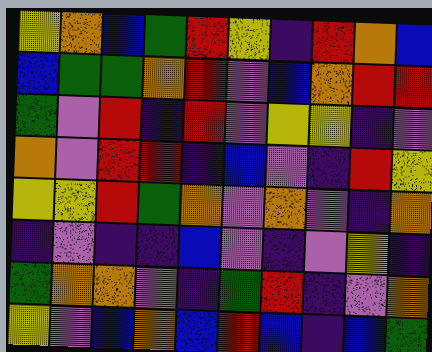[["yellow", "orange", "blue", "green", "red", "yellow", "indigo", "red", "orange", "blue"], ["blue", "green", "green", "orange", "red", "violet", "blue", "orange", "red", "red"], ["green", "violet", "red", "indigo", "red", "violet", "yellow", "yellow", "indigo", "violet"], ["orange", "violet", "red", "red", "indigo", "blue", "violet", "indigo", "red", "yellow"], ["yellow", "yellow", "red", "green", "orange", "violet", "orange", "violet", "indigo", "orange"], ["indigo", "violet", "indigo", "indigo", "blue", "violet", "indigo", "violet", "yellow", "indigo"], ["green", "orange", "orange", "violet", "indigo", "green", "red", "indigo", "violet", "orange"], ["yellow", "violet", "blue", "orange", "blue", "red", "blue", "indigo", "blue", "green"]]